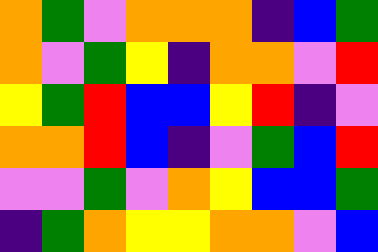[["orange", "green", "violet", "orange", "orange", "orange", "indigo", "blue", "green"], ["orange", "violet", "green", "yellow", "indigo", "orange", "orange", "violet", "red"], ["yellow", "green", "red", "blue", "blue", "yellow", "red", "indigo", "violet"], ["orange", "orange", "red", "blue", "indigo", "violet", "green", "blue", "red"], ["violet", "violet", "green", "violet", "orange", "yellow", "blue", "blue", "green"], ["indigo", "green", "orange", "yellow", "yellow", "orange", "orange", "violet", "blue"]]